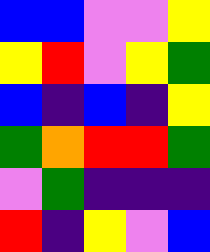[["blue", "blue", "violet", "violet", "yellow"], ["yellow", "red", "violet", "yellow", "green"], ["blue", "indigo", "blue", "indigo", "yellow"], ["green", "orange", "red", "red", "green"], ["violet", "green", "indigo", "indigo", "indigo"], ["red", "indigo", "yellow", "violet", "blue"]]